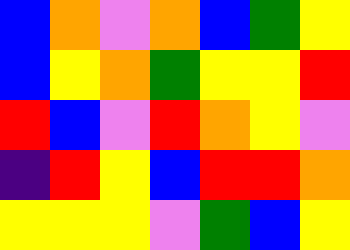[["blue", "orange", "violet", "orange", "blue", "green", "yellow"], ["blue", "yellow", "orange", "green", "yellow", "yellow", "red"], ["red", "blue", "violet", "red", "orange", "yellow", "violet"], ["indigo", "red", "yellow", "blue", "red", "red", "orange"], ["yellow", "yellow", "yellow", "violet", "green", "blue", "yellow"]]